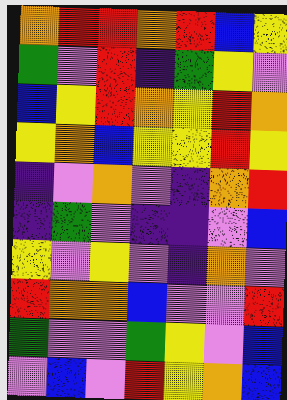[["orange", "red", "red", "orange", "red", "blue", "yellow"], ["green", "violet", "red", "indigo", "green", "yellow", "violet"], ["blue", "yellow", "red", "orange", "yellow", "red", "orange"], ["yellow", "orange", "blue", "yellow", "yellow", "red", "yellow"], ["indigo", "violet", "orange", "violet", "indigo", "orange", "red"], ["indigo", "green", "violet", "indigo", "indigo", "violet", "blue"], ["yellow", "violet", "yellow", "violet", "indigo", "orange", "violet"], ["red", "orange", "orange", "blue", "violet", "violet", "red"], ["green", "violet", "violet", "green", "yellow", "violet", "blue"], ["violet", "blue", "violet", "red", "yellow", "orange", "blue"]]